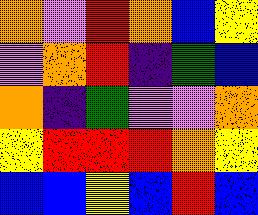[["orange", "violet", "red", "orange", "blue", "yellow"], ["violet", "orange", "red", "indigo", "green", "blue"], ["orange", "indigo", "green", "violet", "violet", "orange"], ["yellow", "red", "red", "red", "orange", "yellow"], ["blue", "blue", "yellow", "blue", "red", "blue"]]